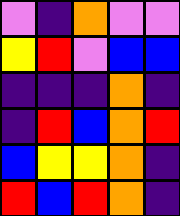[["violet", "indigo", "orange", "violet", "violet"], ["yellow", "red", "violet", "blue", "blue"], ["indigo", "indigo", "indigo", "orange", "indigo"], ["indigo", "red", "blue", "orange", "red"], ["blue", "yellow", "yellow", "orange", "indigo"], ["red", "blue", "red", "orange", "indigo"]]